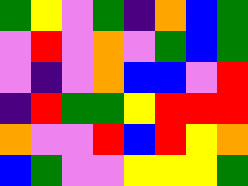[["green", "yellow", "violet", "green", "indigo", "orange", "blue", "green"], ["violet", "red", "violet", "orange", "violet", "green", "blue", "green"], ["violet", "indigo", "violet", "orange", "blue", "blue", "violet", "red"], ["indigo", "red", "green", "green", "yellow", "red", "red", "red"], ["orange", "violet", "violet", "red", "blue", "red", "yellow", "orange"], ["blue", "green", "violet", "violet", "yellow", "yellow", "yellow", "green"]]